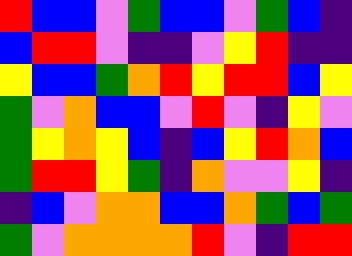[["red", "blue", "blue", "violet", "green", "blue", "blue", "violet", "green", "blue", "indigo"], ["blue", "red", "red", "violet", "indigo", "indigo", "violet", "yellow", "red", "indigo", "indigo"], ["yellow", "blue", "blue", "green", "orange", "red", "yellow", "red", "red", "blue", "yellow"], ["green", "violet", "orange", "blue", "blue", "violet", "red", "violet", "indigo", "yellow", "violet"], ["green", "yellow", "orange", "yellow", "blue", "indigo", "blue", "yellow", "red", "orange", "blue"], ["green", "red", "red", "yellow", "green", "indigo", "orange", "violet", "violet", "yellow", "indigo"], ["indigo", "blue", "violet", "orange", "orange", "blue", "blue", "orange", "green", "blue", "green"], ["green", "violet", "orange", "orange", "orange", "orange", "red", "violet", "indigo", "red", "red"]]